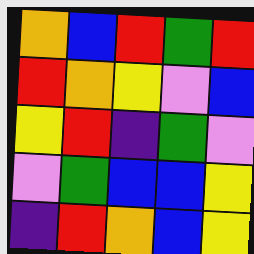[["orange", "blue", "red", "green", "red"], ["red", "orange", "yellow", "violet", "blue"], ["yellow", "red", "indigo", "green", "violet"], ["violet", "green", "blue", "blue", "yellow"], ["indigo", "red", "orange", "blue", "yellow"]]